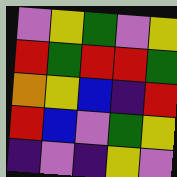[["violet", "yellow", "green", "violet", "yellow"], ["red", "green", "red", "red", "green"], ["orange", "yellow", "blue", "indigo", "red"], ["red", "blue", "violet", "green", "yellow"], ["indigo", "violet", "indigo", "yellow", "violet"]]